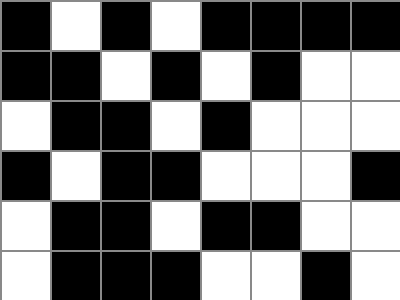[["black", "white", "black", "white", "black", "black", "black", "black"], ["black", "black", "white", "black", "white", "black", "white", "white"], ["white", "black", "black", "white", "black", "white", "white", "white"], ["black", "white", "black", "black", "white", "white", "white", "black"], ["white", "black", "black", "white", "black", "black", "white", "white"], ["white", "black", "black", "black", "white", "white", "black", "white"]]